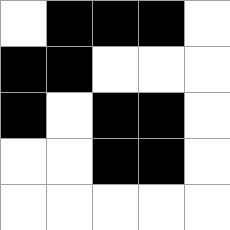[["white", "black", "black", "black", "white"], ["black", "black", "white", "white", "white"], ["black", "white", "black", "black", "white"], ["white", "white", "black", "black", "white"], ["white", "white", "white", "white", "white"]]